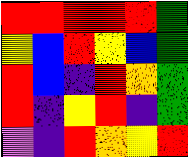[["red", "red", "red", "red", "red", "green"], ["yellow", "blue", "red", "yellow", "blue", "green"], ["red", "blue", "indigo", "red", "orange", "green"], ["red", "indigo", "yellow", "red", "indigo", "green"], ["violet", "indigo", "red", "orange", "yellow", "red"]]